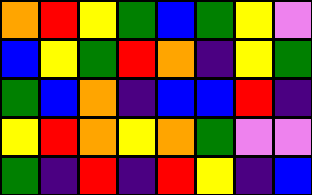[["orange", "red", "yellow", "green", "blue", "green", "yellow", "violet"], ["blue", "yellow", "green", "red", "orange", "indigo", "yellow", "green"], ["green", "blue", "orange", "indigo", "blue", "blue", "red", "indigo"], ["yellow", "red", "orange", "yellow", "orange", "green", "violet", "violet"], ["green", "indigo", "red", "indigo", "red", "yellow", "indigo", "blue"]]